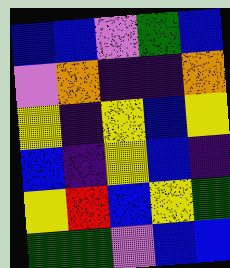[["blue", "blue", "violet", "green", "blue"], ["violet", "orange", "indigo", "indigo", "orange"], ["yellow", "indigo", "yellow", "blue", "yellow"], ["blue", "indigo", "yellow", "blue", "indigo"], ["yellow", "red", "blue", "yellow", "green"], ["green", "green", "violet", "blue", "blue"]]